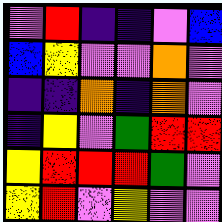[["violet", "red", "indigo", "indigo", "violet", "blue"], ["blue", "yellow", "violet", "violet", "orange", "violet"], ["indigo", "indigo", "orange", "indigo", "orange", "violet"], ["indigo", "yellow", "violet", "green", "red", "red"], ["yellow", "red", "red", "red", "green", "violet"], ["yellow", "red", "violet", "yellow", "violet", "violet"]]